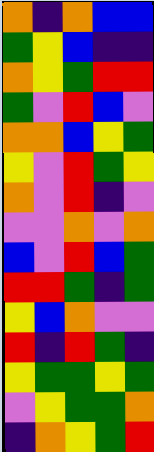[["orange", "indigo", "orange", "blue", "blue"], ["green", "yellow", "blue", "indigo", "indigo"], ["orange", "yellow", "green", "red", "red"], ["green", "violet", "red", "blue", "violet"], ["orange", "orange", "blue", "yellow", "green"], ["yellow", "violet", "red", "green", "yellow"], ["orange", "violet", "red", "indigo", "violet"], ["violet", "violet", "orange", "violet", "orange"], ["blue", "violet", "red", "blue", "green"], ["red", "red", "green", "indigo", "green"], ["yellow", "blue", "orange", "violet", "violet"], ["red", "indigo", "red", "green", "indigo"], ["yellow", "green", "green", "yellow", "green"], ["violet", "yellow", "green", "green", "orange"], ["indigo", "orange", "yellow", "green", "red"]]